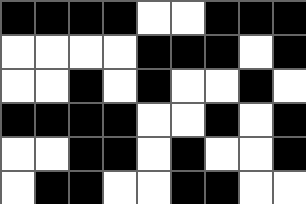[["black", "black", "black", "black", "white", "white", "black", "black", "black"], ["white", "white", "white", "white", "black", "black", "black", "white", "black"], ["white", "white", "black", "white", "black", "white", "white", "black", "white"], ["black", "black", "black", "black", "white", "white", "black", "white", "black"], ["white", "white", "black", "black", "white", "black", "white", "white", "black"], ["white", "black", "black", "white", "white", "black", "black", "white", "white"]]